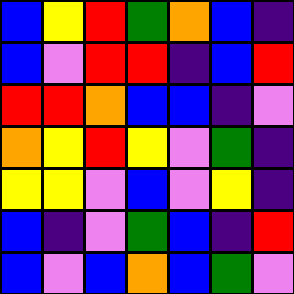[["blue", "yellow", "red", "green", "orange", "blue", "indigo"], ["blue", "violet", "red", "red", "indigo", "blue", "red"], ["red", "red", "orange", "blue", "blue", "indigo", "violet"], ["orange", "yellow", "red", "yellow", "violet", "green", "indigo"], ["yellow", "yellow", "violet", "blue", "violet", "yellow", "indigo"], ["blue", "indigo", "violet", "green", "blue", "indigo", "red"], ["blue", "violet", "blue", "orange", "blue", "green", "violet"]]